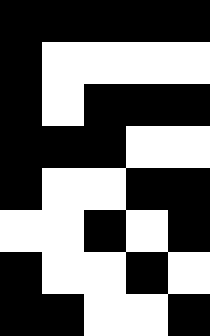[["black", "black", "black", "black", "black"], ["black", "white", "white", "white", "white"], ["black", "white", "black", "black", "black"], ["black", "black", "black", "white", "white"], ["black", "white", "white", "black", "black"], ["white", "white", "black", "white", "black"], ["black", "white", "white", "black", "white"], ["black", "black", "white", "white", "black"]]